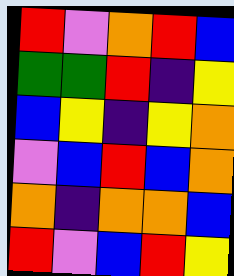[["red", "violet", "orange", "red", "blue"], ["green", "green", "red", "indigo", "yellow"], ["blue", "yellow", "indigo", "yellow", "orange"], ["violet", "blue", "red", "blue", "orange"], ["orange", "indigo", "orange", "orange", "blue"], ["red", "violet", "blue", "red", "yellow"]]